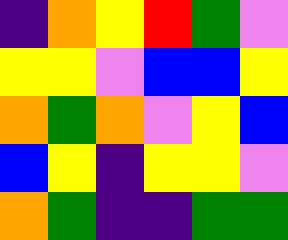[["indigo", "orange", "yellow", "red", "green", "violet"], ["yellow", "yellow", "violet", "blue", "blue", "yellow"], ["orange", "green", "orange", "violet", "yellow", "blue"], ["blue", "yellow", "indigo", "yellow", "yellow", "violet"], ["orange", "green", "indigo", "indigo", "green", "green"]]